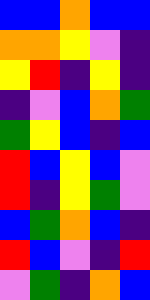[["blue", "blue", "orange", "blue", "blue"], ["orange", "orange", "yellow", "violet", "indigo"], ["yellow", "red", "indigo", "yellow", "indigo"], ["indigo", "violet", "blue", "orange", "green"], ["green", "yellow", "blue", "indigo", "blue"], ["red", "blue", "yellow", "blue", "violet"], ["red", "indigo", "yellow", "green", "violet"], ["blue", "green", "orange", "blue", "indigo"], ["red", "blue", "violet", "indigo", "red"], ["violet", "green", "indigo", "orange", "blue"]]